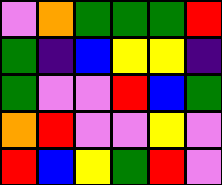[["violet", "orange", "green", "green", "green", "red"], ["green", "indigo", "blue", "yellow", "yellow", "indigo"], ["green", "violet", "violet", "red", "blue", "green"], ["orange", "red", "violet", "violet", "yellow", "violet"], ["red", "blue", "yellow", "green", "red", "violet"]]